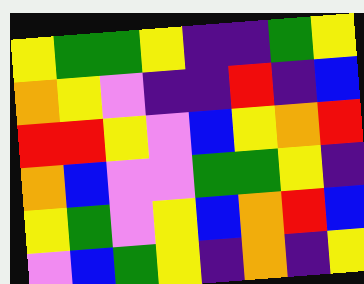[["yellow", "green", "green", "yellow", "indigo", "indigo", "green", "yellow"], ["orange", "yellow", "violet", "indigo", "indigo", "red", "indigo", "blue"], ["red", "red", "yellow", "violet", "blue", "yellow", "orange", "red"], ["orange", "blue", "violet", "violet", "green", "green", "yellow", "indigo"], ["yellow", "green", "violet", "yellow", "blue", "orange", "red", "blue"], ["violet", "blue", "green", "yellow", "indigo", "orange", "indigo", "yellow"]]